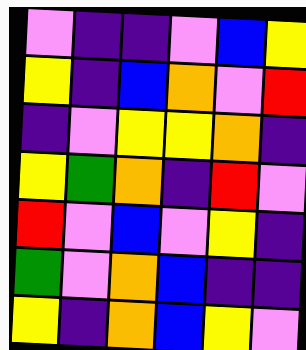[["violet", "indigo", "indigo", "violet", "blue", "yellow"], ["yellow", "indigo", "blue", "orange", "violet", "red"], ["indigo", "violet", "yellow", "yellow", "orange", "indigo"], ["yellow", "green", "orange", "indigo", "red", "violet"], ["red", "violet", "blue", "violet", "yellow", "indigo"], ["green", "violet", "orange", "blue", "indigo", "indigo"], ["yellow", "indigo", "orange", "blue", "yellow", "violet"]]